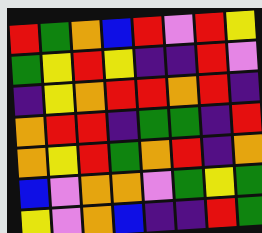[["red", "green", "orange", "blue", "red", "violet", "red", "yellow"], ["green", "yellow", "red", "yellow", "indigo", "indigo", "red", "violet"], ["indigo", "yellow", "orange", "red", "red", "orange", "red", "indigo"], ["orange", "red", "red", "indigo", "green", "green", "indigo", "red"], ["orange", "yellow", "red", "green", "orange", "red", "indigo", "orange"], ["blue", "violet", "orange", "orange", "violet", "green", "yellow", "green"], ["yellow", "violet", "orange", "blue", "indigo", "indigo", "red", "green"]]